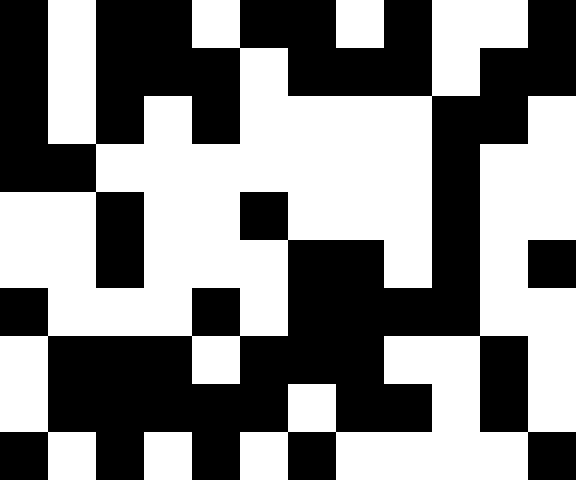[["black", "white", "black", "black", "white", "black", "black", "white", "black", "white", "white", "black"], ["black", "white", "black", "black", "black", "white", "black", "black", "black", "white", "black", "black"], ["black", "white", "black", "white", "black", "white", "white", "white", "white", "black", "black", "white"], ["black", "black", "white", "white", "white", "white", "white", "white", "white", "black", "white", "white"], ["white", "white", "black", "white", "white", "black", "white", "white", "white", "black", "white", "white"], ["white", "white", "black", "white", "white", "white", "black", "black", "white", "black", "white", "black"], ["black", "white", "white", "white", "black", "white", "black", "black", "black", "black", "white", "white"], ["white", "black", "black", "black", "white", "black", "black", "black", "white", "white", "black", "white"], ["white", "black", "black", "black", "black", "black", "white", "black", "black", "white", "black", "white"], ["black", "white", "black", "white", "black", "white", "black", "white", "white", "white", "white", "black"]]